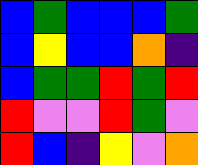[["blue", "green", "blue", "blue", "blue", "green"], ["blue", "yellow", "blue", "blue", "orange", "indigo"], ["blue", "green", "green", "red", "green", "red"], ["red", "violet", "violet", "red", "green", "violet"], ["red", "blue", "indigo", "yellow", "violet", "orange"]]